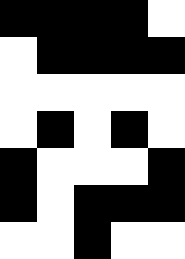[["black", "black", "black", "black", "white"], ["white", "black", "black", "black", "black"], ["white", "white", "white", "white", "white"], ["white", "black", "white", "black", "white"], ["black", "white", "white", "white", "black"], ["black", "white", "black", "black", "black"], ["white", "white", "black", "white", "white"]]